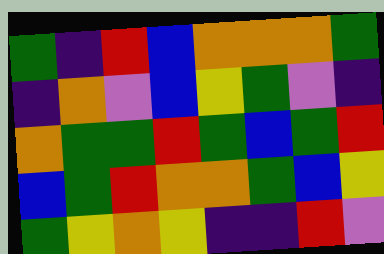[["green", "indigo", "red", "blue", "orange", "orange", "orange", "green"], ["indigo", "orange", "violet", "blue", "yellow", "green", "violet", "indigo"], ["orange", "green", "green", "red", "green", "blue", "green", "red"], ["blue", "green", "red", "orange", "orange", "green", "blue", "yellow"], ["green", "yellow", "orange", "yellow", "indigo", "indigo", "red", "violet"]]